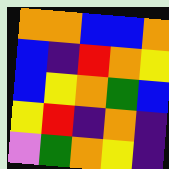[["orange", "orange", "blue", "blue", "orange"], ["blue", "indigo", "red", "orange", "yellow"], ["blue", "yellow", "orange", "green", "blue"], ["yellow", "red", "indigo", "orange", "indigo"], ["violet", "green", "orange", "yellow", "indigo"]]